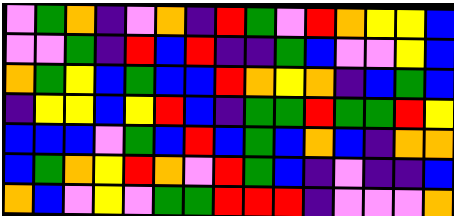[["violet", "green", "orange", "indigo", "violet", "orange", "indigo", "red", "green", "violet", "red", "orange", "yellow", "yellow", "blue"], ["violet", "violet", "green", "indigo", "red", "blue", "red", "indigo", "indigo", "green", "blue", "violet", "violet", "yellow", "blue"], ["orange", "green", "yellow", "blue", "green", "blue", "blue", "red", "orange", "yellow", "orange", "indigo", "blue", "green", "blue"], ["indigo", "yellow", "yellow", "blue", "yellow", "red", "blue", "indigo", "green", "green", "red", "green", "green", "red", "yellow"], ["blue", "blue", "blue", "violet", "green", "blue", "red", "blue", "green", "blue", "orange", "blue", "indigo", "orange", "orange"], ["blue", "green", "orange", "yellow", "red", "orange", "violet", "red", "green", "blue", "indigo", "violet", "indigo", "indigo", "blue"], ["orange", "blue", "violet", "yellow", "violet", "green", "green", "red", "red", "red", "indigo", "violet", "violet", "violet", "orange"]]